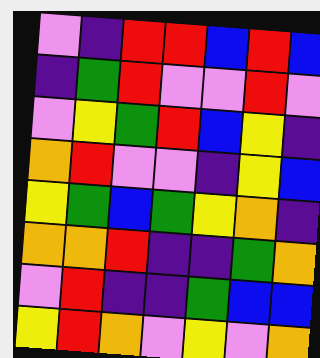[["violet", "indigo", "red", "red", "blue", "red", "blue"], ["indigo", "green", "red", "violet", "violet", "red", "violet"], ["violet", "yellow", "green", "red", "blue", "yellow", "indigo"], ["orange", "red", "violet", "violet", "indigo", "yellow", "blue"], ["yellow", "green", "blue", "green", "yellow", "orange", "indigo"], ["orange", "orange", "red", "indigo", "indigo", "green", "orange"], ["violet", "red", "indigo", "indigo", "green", "blue", "blue"], ["yellow", "red", "orange", "violet", "yellow", "violet", "orange"]]